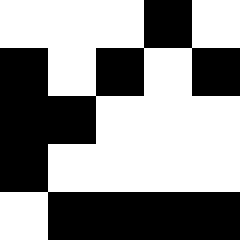[["white", "white", "white", "black", "white"], ["black", "white", "black", "white", "black"], ["black", "black", "white", "white", "white"], ["black", "white", "white", "white", "white"], ["white", "black", "black", "black", "black"]]